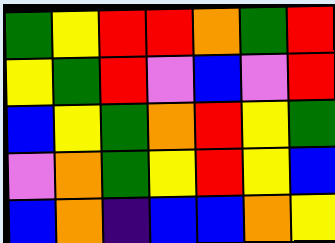[["green", "yellow", "red", "red", "orange", "green", "red"], ["yellow", "green", "red", "violet", "blue", "violet", "red"], ["blue", "yellow", "green", "orange", "red", "yellow", "green"], ["violet", "orange", "green", "yellow", "red", "yellow", "blue"], ["blue", "orange", "indigo", "blue", "blue", "orange", "yellow"]]